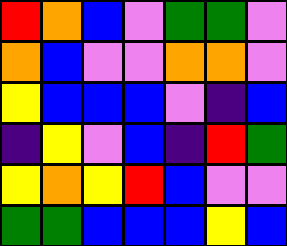[["red", "orange", "blue", "violet", "green", "green", "violet"], ["orange", "blue", "violet", "violet", "orange", "orange", "violet"], ["yellow", "blue", "blue", "blue", "violet", "indigo", "blue"], ["indigo", "yellow", "violet", "blue", "indigo", "red", "green"], ["yellow", "orange", "yellow", "red", "blue", "violet", "violet"], ["green", "green", "blue", "blue", "blue", "yellow", "blue"]]